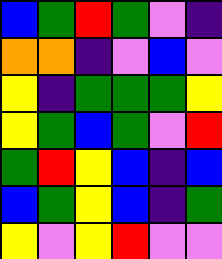[["blue", "green", "red", "green", "violet", "indigo"], ["orange", "orange", "indigo", "violet", "blue", "violet"], ["yellow", "indigo", "green", "green", "green", "yellow"], ["yellow", "green", "blue", "green", "violet", "red"], ["green", "red", "yellow", "blue", "indigo", "blue"], ["blue", "green", "yellow", "blue", "indigo", "green"], ["yellow", "violet", "yellow", "red", "violet", "violet"]]